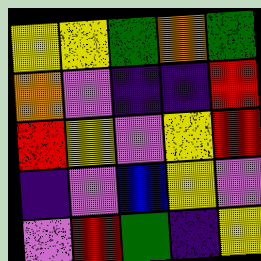[["yellow", "yellow", "green", "orange", "green"], ["orange", "violet", "indigo", "indigo", "red"], ["red", "yellow", "violet", "yellow", "red"], ["indigo", "violet", "blue", "yellow", "violet"], ["violet", "red", "green", "indigo", "yellow"]]